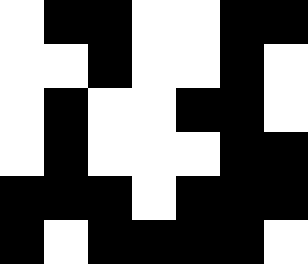[["white", "black", "black", "white", "white", "black", "black"], ["white", "white", "black", "white", "white", "black", "white"], ["white", "black", "white", "white", "black", "black", "white"], ["white", "black", "white", "white", "white", "black", "black"], ["black", "black", "black", "white", "black", "black", "black"], ["black", "white", "black", "black", "black", "black", "white"]]